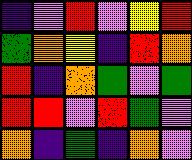[["indigo", "violet", "red", "violet", "yellow", "red"], ["green", "orange", "yellow", "indigo", "red", "orange"], ["red", "indigo", "orange", "green", "violet", "green"], ["red", "red", "violet", "red", "green", "violet"], ["orange", "indigo", "green", "indigo", "orange", "violet"]]